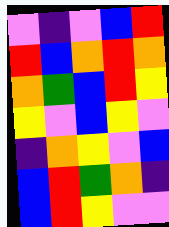[["violet", "indigo", "violet", "blue", "red"], ["red", "blue", "orange", "red", "orange"], ["orange", "green", "blue", "red", "yellow"], ["yellow", "violet", "blue", "yellow", "violet"], ["indigo", "orange", "yellow", "violet", "blue"], ["blue", "red", "green", "orange", "indigo"], ["blue", "red", "yellow", "violet", "violet"]]